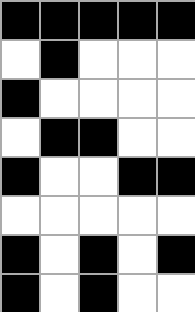[["black", "black", "black", "black", "black"], ["white", "black", "white", "white", "white"], ["black", "white", "white", "white", "white"], ["white", "black", "black", "white", "white"], ["black", "white", "white", "black", "black"], ["white", "white", "white", "white", "white"], ["black", "white", "black", "white", "black"], ["black", "white", "black", "white", "white"]]